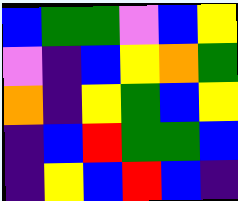[["blue", "green", "green", "violet", "blue", "yellow"], ["violet", "indigo", "blue", "yellow", "orange", "green"], ["orange", "indigo", "yellow", "green", "blue", "yellow"], ["indigo", "blue", "red", "green", "green", "blue"], ["indigo", "yellow", "blue", "red", "blue", "indigo"]]